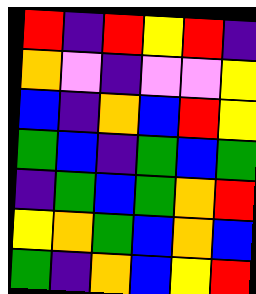[["red", "indigo", "red", "yellow", "red", "indigo"], ["orange", "violet", "indigo", "violet", "violet", "yellow"], ["blue", "indigo", "orange", "blue", "red", "yellow"], ["green", "blue", "indigo", "green", "blue", "green"], ["indigo", "green", "blue", "green", "orange", "red"], ["yellow", "orange", "green", "blue", "orange", "blue"], ["green", "indigo", "orange", "blue", "yellow", "red"]]